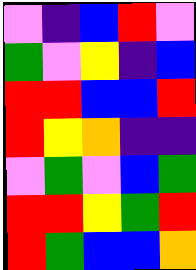[["violet", "indigo", "blue", "red", "violet"], ["green", "violet", "yellow", "indigo", "blue"], ["red", "red", "blue", "blue", "red"], ["red", "yellow", "orange", "indigo", "indigo"], ["violet", "green", "violet", "blue", "green"], ["red", "red", "yellow", "green", "red"], ["red", "green", "blue", "blue", "orange"]]